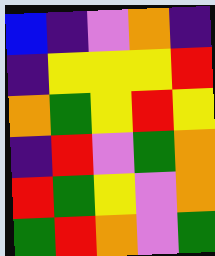[["blue", "indigo", "violet", "orange", "indigo"], ["indigo", "yellow", "yellow", "yellow", "red"], ["orange", "green", "yellow", "red", "yellow"], ["indigo", "red", "violet", "green", "orange"], ["red", "green", "yellow", "violet", "orange"], ["green", "red", "orange", "violet", "green"]]